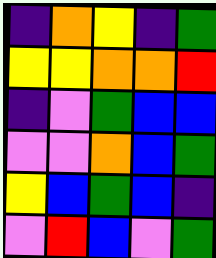[["indigo", "orange", "yellow", "indigo", "green"], ["yellow", "yellow", "orange", "orange", "red"], ["indigo", "violet", "green", "blue", "blue"], ["violet", "violet", "orange", "blue", "green"], ["yellow", "blue", "green", "blue", "indigo"], ["violet", "red", "blue", "violet", "green"]]